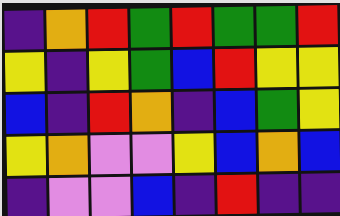[["indigo", "orange", "red", "green", "red", "green", "green", "red"], ["yellow", "indigo", "yellow", "green", "blue", "red", "yellow", "yellow"], ["blue", "indigo", "red", "orange", "indigo", "blue", "green", "yellow"], ["yellow", "orange", "violet", "violet", "yellow", "blue", "orange", "blue"], ["indigo", "violet", "violet", "blue", "indigo", "red", "indigo", "indigo"]]